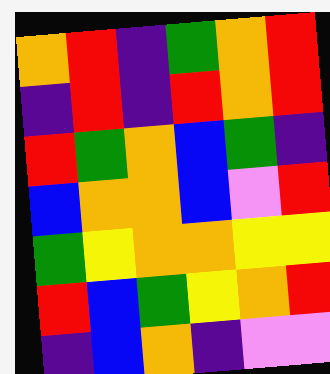[["orange", "red", "indigo", "green", "orange", "red"], ["indigo", "red", "indigo", "red", "orange", "red"], ["red", "green", "orange", "blue", "green", "indigo"], ["blue", "orange", "orange", "blue", "violet", "red"], ["green", "yellow", "orange", "orange", "yellow", "yellow"], ["red", "blue", "green", "yellow", "orange", "red"], ["indigo", "blue", "orange", "indigo", "violet", "violet"]]